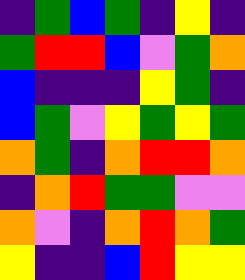[["indigo", "green", "blue", "green", "indigo", "yellow", "indigo"], ["green", "red", "red", "blue", "violet", "green", "orange"], ["blue", "indigo", "indigo", "indigo", "yellow", "green", "indigo"], ["blue", "green", "violet", "yellow", "green", "yellow", "green"], ["orange", "green", "indigo", "orange", "red", "red", "orange"], ["indigo", "orange", "red", "green", "green", "violet", "violet"], ["orange", "violet", "indigo", "orange", "red", "orange", "green"], ["yellow", "indigo", "indigo", "blue", "red", "yellow", "yellow"]]